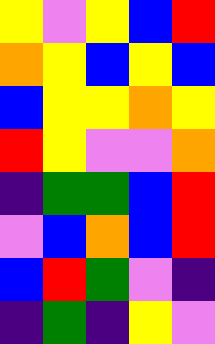[["yellow", "violet", "yellow", "blue", "red"], ["orange", "yellow", "blue", "yellow", "blue"], ["blue", "yellow", "yellow", "orange", "yellow"], ["red", "yellow", "violet", "violet", "orange"], ["indigo", "green", "green", "blue", "red"], ["violet", "blue", "orange", "blue", "red"], ["blue", "red", "green", "violet", "indigo"], ["indigo", "green", "indigo", "yellow", "violet"]]